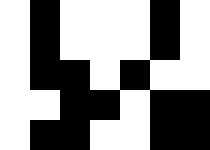[["white", "black", "white", "white", "white", "black", "white"], ["white", "black", "white", "white", "white", "black", "white"], ["white", "black", "black", "white", "black", "white", "white"], ["white", "white", "black", "black", "white", "black", "black"], ["white", "black", "black", "white", "white", "black", "black"]]